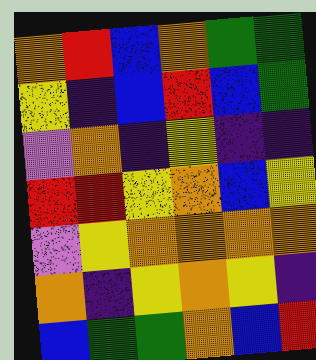[["orange", "red", "blue", "orange", "green", "green"], ["yellow", "indigo", "blue", "red", "blue", "green"], ["violet", "orange", "indigo", "yellow", "indigo", "indigo"], ["red", "red", "yellow", "orange", "blue", "yellow"], ["violet", "yellow", "orange", "orange", "orange", "orange"], ["orange", "indigo", "yellow", "orange", "yellow", "indigo"], ["blue", "green", "green", "orange", "blue", "red"]]